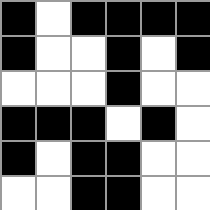[["black", "white", "black", "black", "black", "black"], ["black", "white", "white", "black", "white", "black"], ["white", "white", "white", "black", "white", "white"], ["black", "black", "black", "white", "black", "white"], ["black", "white", "black", "black", "white", "white"], ["white", "white", "black", "black", "white", "white"]]